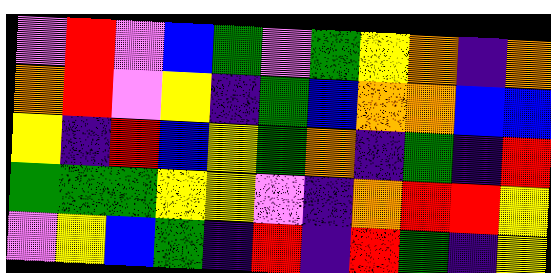[["violet", "red", "violet", "blue", "green", "violet", "green", "yellow", "orange", "indigo", "orange"], ["orange", "red", "violet", "yellow", "indigo", "green", "blue", "orange", "orange", "blue", "blue"], ["yellow", "indigo", "red", "blue", "yellow", "green", "orange", "indigo", "green", "indigo", "red"], ["green", "green", "green", "yellow", "yellow", "violet", "indigo", "orange", "red", "red", "yellow"], ["violet", "yellow", "blue", "green", "indigo", "red", "indigo", "red", "green", "indigo", "yellow"]]